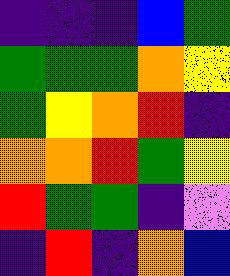[["indigo", "indigo", "indigo", "blue", "green"], ["green", "green", "green", "orange", "yellow"], ["green", "yellow", "orange", "red", "indigo"], ["orange", "orange", "red", "green", "yellow"], ["red", "green", "green", "indigo", "violet"], ["indigo", "red", "indigo", "orange", "blue"]]